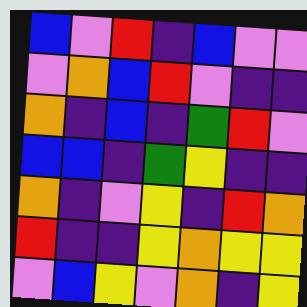[["blue", "violet", "red", "indigo", "blue", "violet", "violet"], ["violet", "orange", "blue", "red", "violet", "indigo", "indigo"], ["orange", "indigo", "blue", "indigo", "green", "red", "violet"], ["blue", "blue", "indigo", "green", "yellow", "indigo", "indigo"], ["orange", "indigo", "violet", "yellow", "indigo", "red", "orange"], ["red", "indigo", "indigo", "yellow", "orange", "yellow", "yellow"], ["violet", "blue", "yellow", "violet", "orange", "indigo", "yellow"]]